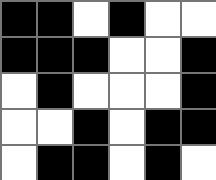[["black", "black", "white", "black", "white", "white"], ["black", "black", "black", "white", "white", "black"], ["white", "black", "white", "white", "white", "black"], ["white", "white", "black", "white", "black", "black"], ["white", "black", "black", "white", "black", "white"]]